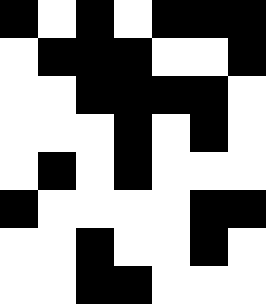[["black", "white", "black", "white", "black", "black", "black"], ["white", "black", "black", "black", "white", "white", "black"], ["white", "white", "black", "black", "black", "black", "white"], ["white", "white", "white", "black", "white", "black", "white"], ["white", "black", "white", "black", "white", "white", "white"], ["black", "white", "white", "white", "white", "black", "black"], ["white", "white", "black", "white", "white", "black", "white"], ["white", "white", "black", "black", "white", "white", "white"]]